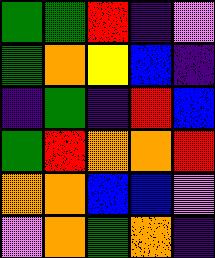[["green", "green", "red", "indigo", "violet"], ["green", "orange", "yellow", "blue", "indigo"], ["indigo", "green", "indigo", "red", "blue"], ["green", "red", "orange", "orange", "red"], ["orange", "orange", "blue", "blue", "violet"], ["violet", "orange", "green", "orange", "indigo"]]